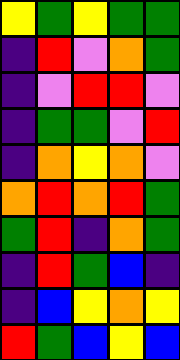[["yellow", "green", "yellow", "green", "green"], ["indigo", "red", "violet", "orange", "green"], ["indigo", "violet", "red", "red", "violet"], ["indigo", "green", "green", "violet", "red"], ["indigo", "orange", "yellow", "orange", "violet"], ["orange", "red", "orange", "red", "green"], ["green", "red", "indigo", "orange", "green"], ["indigo", "red", "green", "blue", "indigo"], ["indigo", "blue", "yellow", "orange", "yellow"], ["red", "green", "blue", "yellow", "blue"]]